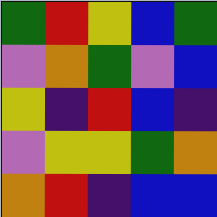[["green", "red", "yellow", "blue", "green"], ["violet", "orange", "green", "violet", "blue"], ["yellow", "indigo", "red", "blue", "indigo"], ["violet", "yellow", "yellow", "green", "orange"], ["orange", "red", "indigo", "blue", "blue"]]